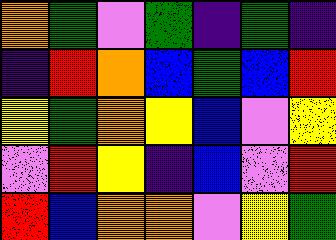[["orange", "green", "violet", "green", "indigo", "green", "indigo"], ["indigo", "red", "orange", "blue", "green", "blue", "red"], ["yellow", "green", "orange", "yellow", "blue", "violet", "yellow"], ["violet", "red", "yellow", "indigo", "blue", "violet", "red"], ["red", "blue", "orange", "orange", "violet", "yellow", "green"]]